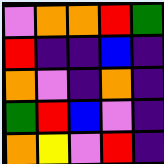[["violet", "orange", "orange", "red", "green"], ["red", "indigo", "indigo", "blue", "indigo"], ["orange", "violet", "indigo", "orange", "indigo"], ["green", "red", "blue", "violet", "indigo"], ["orange", "yellow", "violet", "red", "indigo"]]